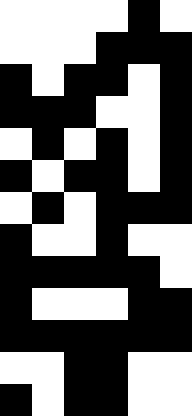[["white", "white", "white", "white", "black", "white"], ["white", "white", "white", "black", "black", "black"], ["black", "white", "black", "black", "white", "black"], ["black", "black", "black", "white", "white", "black"], ["white", "black", "white", "black", "white", "black"], ["black", "white", "black", "black", "white", "black"], ["white", "black", "white", "black", "black", "black"], ["black", "white", "white", "black", "white", "white"], ["black", "black", "black", "black", "black", "white"], ["black", "white", "white", "white", "black", "black"], ["black", "black", "black", "black", "black", "black"], ["white", "white", "black", "black", "white", "white"], ["black", "white", "black", "black", "white", "white"]]